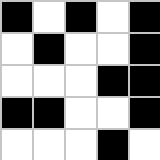[["black", "white", "black", "white", "black"], ["white", "black", "white", "white", "black"], ["white", "white", "white", "black", "black"], ["black", "black", "white", "white", "black"], ["white", "white", "white", "black", "white"]]